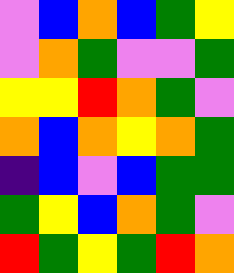[["violet", "blue", "orange", "blue", "green", "yellow"], ["violet", "orange", "green", "violet", "violet", "green"], ["yellow", "yellow", "red", "orange", "green", "violet"], ["orange", "blue", "orange", "yellow", "orange", "green"], ["indigo", "blue", "violet", "blue", "green", "green"], ["green", "yellow", "blue", "orange", "green", "violet"], ["red", "green", "yellow", "green", "red", "orange"]]